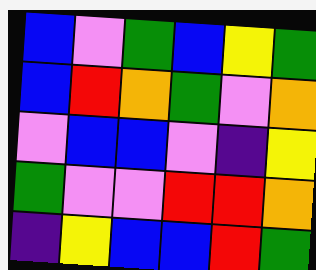[["blue", "violet", "green", "blue", "yellow", "green"], ["blue", "red", "orange", "green", "violet", "orange"], ["violet", "blue", "blue", "violet", "indigo", "yellow"], ["green", "violet", "violet", "red", "red", "orange"], ["indigo", "yellow", "blue", "blue", "red", "green"]]